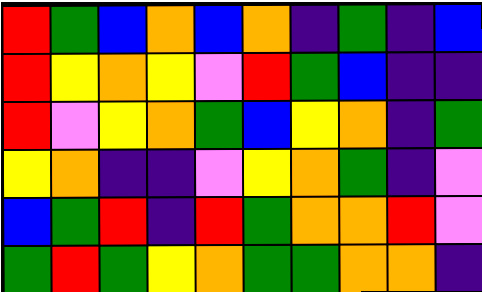[["red", "green", "blue", "orange", "blue", "orange", "indigo", "green", "indigo", "blue"], ["red", "yellow", "orange", "yellow", "violet", "red", "green", "blue", "indigo", "indigo"], ["red", "violet", "yellow", "orange", "green", "blue", "yellow", "orange", "indigo", "green"], ["yellow", "orange", "indigo", "indigo", "violet", "yellow", "orange", "green", "indigo", "violet"], ["blue", "green", "red", "indigo", "red", "green", "orange", "orange", "red", "violet"], ["green", "red", "green", "yellow", "orange", "green", "green", "orange", "orange", "indigo"]]